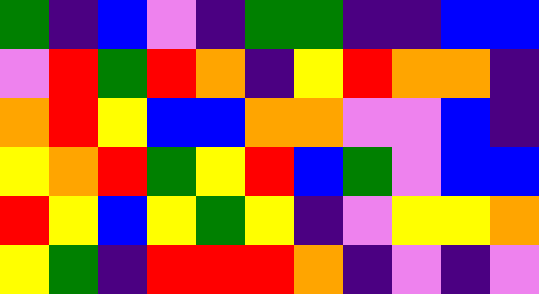[["green", "indigo", "blue", "violet", "indigo", "green", "green", "indigo", "indigo", "blue", "blue"], ["violet", "red", "green", "red", "orange", "indigo", "yellow", "red", "orange", "orange", "indigo"], ["orange", "red", "yellow", "blue", "blue", "orange", "orange", "violet", "violet", "blue", "indigo"], ["yellow", "orange", "red", "green", "yellow", "red", "blue", "green", "violet", "blue", "blue"], ["red", "yellow", "blue", "yellow", "green", "yellow", "indigo", "violet", "yellow", "yellow", "orange"], ["yellow", "green", "indigo", "red", "red", "red", "orange", "indigo", "violet", "indigo", "violet"]]